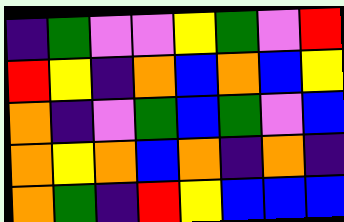[["indigo", "green", "violet", "violet", "yellow", "green", "violet", "red"], ["red", "yellow", "indigo", "orange", "blue", "orange", "blue", "yellow"], ["orange", "indigo", "violet", "green", "blue", "green", "violet", "blue"], ["orange", "yellow", "orange", "blue", "orange", "indigo", "orange", "indigo"], ["orange", "green", "indigo", "red", "yellow", "blue", "blue", "blue"]]